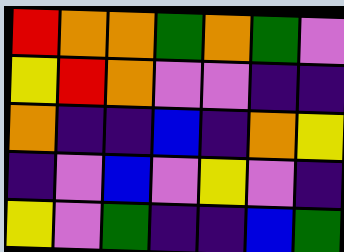[["red", "orange", "orange", "green", "orange", "green", "violet"], ["yellow", "red", "orange", "violet", "violet", "indigo", "indigo"], ["orange", "indigo", "indigo", "blue", "indigo", "orange", "yellow"], ["indigo", "violet", "blue", "violet", "yellow", "violet", "indigo"], ["yellow", "violet", "green", "indigo", "indigo", "blue", "green"]]